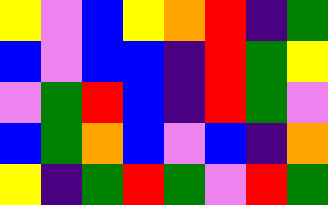[["yellow", "violet", "blue", "yellow", "orange", "red", "indigo", "green"], ["blue", "violet", "blue", "blue", "indigo", "red", "green", "yellow"], ["violet", "green", "red", "blue", "indigo", "red", "green", "violet"], ["blue", "green", "orange", "blue", "violet", "blue", "indigo", "orange"], ["yellow", "indigo", "green", "red", "green", "violet", "red", "green"]]